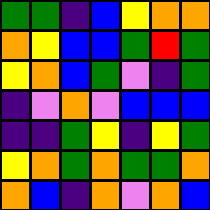[["green", "green", "indigo", "blue", "yellow", "orange", "orange"], ["orange", "yellow", "blue", "blue", "green", "red", "green"], ["yellow", "orange", "blue", "green", "violet", "indigo", "green"], ["indigo", "violet", "orange", "violet", "blue", "blue", "blue"], ["indigo", "indigo", "green", "yellow", "indigo", "yellow", "green"], ["yellow", "orange", "green", "orange", "green", "green", "orange"], ["orange", "blue", "indigo", "orange", "violet", "orange", "blue"]]